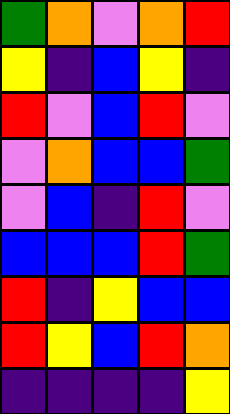[["green", "orange", "violet", "orange", "red"], ["yellow", "indigo", "blue", "yellow", "indigo"], ["red", "violet", "blue", "red", "violet"], ["violet", "orange", "blue", "blue", "green"], ["violet", "blue", "indigo", "red", "violet"], ["blue", "blue", "blue", "red", "green"], ["red", "indigo", "yellow", "blue", "blue"], ["red", "yellow", "blue", "red", "orange"], ["indigo", "indigo", "indigo", "indigo", "yellow"]]